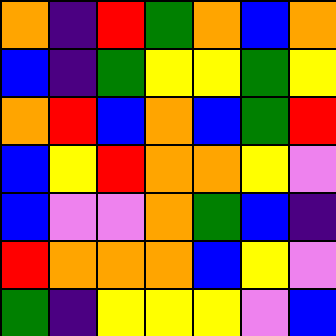[["orange", "indigo", "red", "green", "orange", "blue", "orange"], ["blue", "indigo", "green", "yellow", "yellow", "green", "yellow"], ["orange", "red", "blue", "orange", "blue", "green", "red"], ["blue", "yellow", "red", "orange", "orange", "yellow", "violet"], ["blue", "violet", "violet", "orange", "green", "blue", "indigo"], ["red", "orange", "orange", "orange", "blue", "yellow", "violet"], ["green", "indigo", "yellow", "yellow", "yellow", "violet", "blue"]]